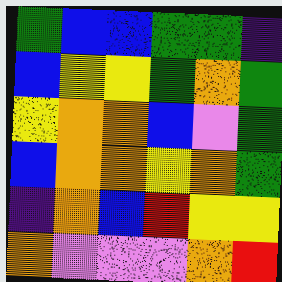[["green", "blue", "blue", "green", "green", "indigo"], ["blue", "yellow", "yellow", "green", "orange", "green"], ["yellow", "orange", "orange", "blue", "violet", "green"], ["blue", "orange", "orange", "yellow", "orange", "green"], ["indigo", "orange", "blue", "red", "yellow", "yellow"], ["orange", "violet", "violet", "violet", "orange", "red"]]